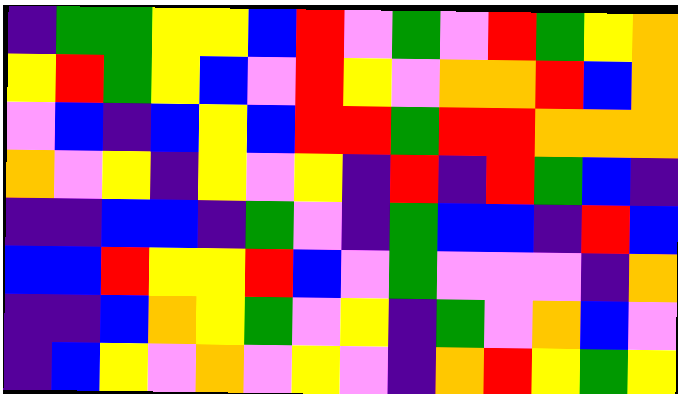[["indigo", "green", "green", "yellow", "yellow", "blue", "red", "violet", "green", "violet", "red", "green", "yellow", "orange"], ["yellow", "red", "green", "yellow", "blue", "violet", "red", "yellow", "violet", "orange", "orange", "red", "blue", "orange"], ["violet", "blue", "indigo", "blue", "yellow", "blue", "red", "red", "green", "red", "red", "orange", "orange", "orange"], ["orange", "violet", "yellow", "indigo", "yellow", "violet", "yellow", "indigo", "red", "indigo", "red", "green", "blue", "indigo"], ["indigo", "indigo", "blue", "blue", "indigo", "green", "violet", "indigo", "green", "blue", "blue", "indigo", "red", "blue"], ["blue", "blue", "red", "yellow", "yellow", "red", "blue", "violet", "green", "violet", "violet", "violet", "indigo", "orange"], ["indigo", "indigo", "blue", "orange", "yellow", "green", "violet", "yellow", "indigo", "green", "violet", "orange", "blue", "violet"], ["indigo", "blue", "yellow", "violet", "orange", "violet", "yellow", "violet", "indigo", "orange", "red", "yellow", "green", "yellow"]]